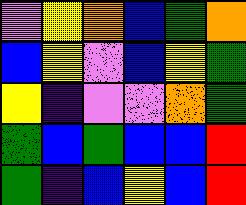[["violet", "yellow", "orange", "blue", "green", "orange"], ["blue", "yellow", "violet", "blue", "yellow", "green"], ["yellow", "indigo", "violet", "violet", "orange", "green"], ["green", "blue", "green", "blue", "blue", "red"], ["green", "indigo", "blue", "yellow", "blue", "red"]]